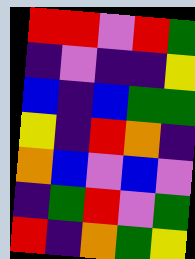[["red", "red", "violet", "red", "green"], ["indigo", "violet", "indigo", "indigo", "yellow"], ["blue", "indigo", "blue", "green", "green"], ["yellow", "indigo", "red", "orange", "indigo"], ["orange", "blue", "violet", "blue", "violet"], ["indigo", "green", "red", "violet", "green"], ["red", "indigo", "orange", "green", "yellow"]]